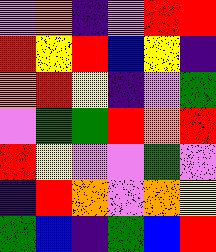[["violet", "orange", "indigo", "violet", "red", "red"], ["red", "yellow", "red", "blue", "yellow", "indigo"], ["orange", "red", "yellow", "indigo", "violet", "green"], ["violet", "green", "green", "red", "orange", "red"], ["red", "yellow", "violet", "violet", "green", "violet"], ["indigo", "red", "orange", "violet", "orange", "yellow"], ["green", "blue", "indigo", "green", "blue", "red"]]